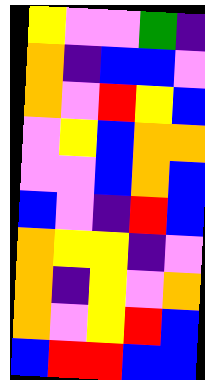[["yellow", "violet", "violet", "green", "indigo"], ["orange", "indigo", "blue", "blue", "violet"], ["orange", "violet", "red", "yellow", "blue"], ["violet", "yellow", "blue", "orange", "orange"], ["violet", "violet", "blue", "orange", "blue"], ["blue", "violet", "indigo", "red", "blue"], ["orange", "yellow", "yellow", "indigo", "violet"], ["orange", "indigo", "yellow", "violet", "orange"], ["orange", "violet", "yellow", "red", "blue"], ["blue", "red", "red", "blue", "blue"]]